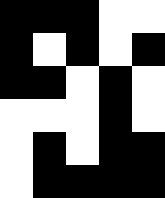[["black", "black", "black", "white", "white"], ["black", "white", "black", "white", "black"], ["black", "black", "white", "black", "white"], ["white", "white", "white", "black", "white"], ["white", "black", "white", "black", "black"], ["white", "black", "black", "black", "black"]]